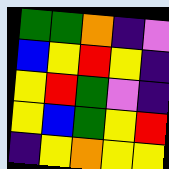[["green", "green", "orange", "indigo", "violet"], ["blue", "yellow", "red", "yellow", "indigo"], ["yellow", "red", "green", "violet", "indigo"], ["yellow", "blue", "green", "yellow", "red"], ["indigo", "yellow", "orange", "yellow", "yellow"]]